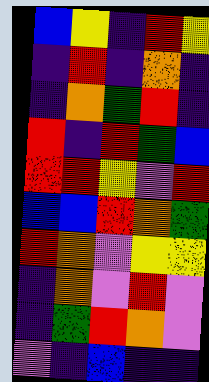[["blue", "yellow", "indigo", "red", "yellow"], ["indigo", "red", "indigo", "orange", "indigo"], ["indigo", "orange", "green", "red", "indigo"], ["red", "indigo", "red", "green", "blue"], ["red", "red", "yellow", "violet", "red"], ["blue", "blue", "red", "orange", "green"], ["red", "orange", "violet", "yellow", "yellow"], ["indigo", "orange", "violet", "red", "violet"], ["indigo", "green", "red", "orange", "violet"], ["violet", "indigo", "blue", "indigo", "indigo"]]